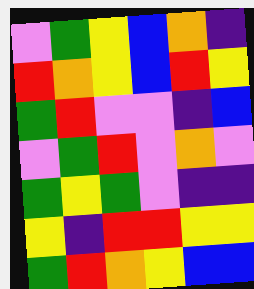[["violet", "green", "yellow", "blue", "orange", "indigo"], ["red", "orange", "yellow", "blue", "red", "yellow"], ["green", "red", "violet", "violet", "indigo", "blue"], ["violet", "green", "red", "violet", "orange", "violet"], ["green", "yellow", "green", "violet", "indigo", "indigo"], ["yellow", "indigo", "red", "red", "yellow", "yellow"], ["green", "red", "orange", "yellow", "blue", "blue"]]